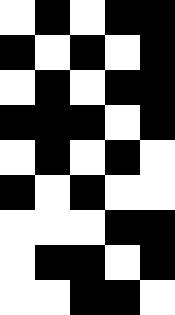[["white", "black", "white", "black", "black"], ["black", "white", "black", "white", "black"], ["white", "black", "white", "black", "black"], ["black", "black", "black", "white", "black"], ["white", "black", "white", "black", "white"], ["black", "white", "black", "white", "white"], ["white", "white", "white", "black", "black"], ["white", "black", "black", "white", "black"], ["white", "white", "black", "black", "white"]]